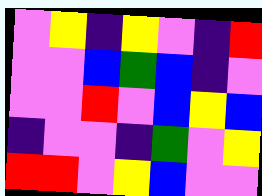[["violet", "yellow", "indigo", "yellow", "violet", "indigo", "red"], ["violet", "violet", "blue", "green", "blue", "indigo", "violet"], ["violet", "violet", "red", "violet", "blue", "yellow", "blue"], ["indigo", "violet", "violet", "indigo", "green", "violet", "yellow"], ["red", "red", "violet", "yellow", "blue", "violet", "violet"]]